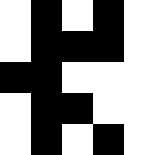[["white", "black", "white", "black", "white"], ["white", "black", "black", "black", "white"], ["black", "black", "white", "white", "white"], ["white", "black", "black", "white", "white"], ["white", "black", "white", "black", "white"]]